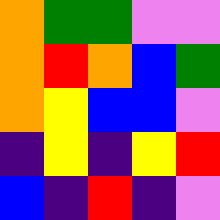[["orange", "green", "green", "violet", "violet"], ["orange", "red", "orange", "blue", "green"], ["orange", "yellow", "blue", "blue", "violet"], ["indigo", "yellow", "indigo", "yellow", "red"], ["blue", "indigo", "red", "indigo", "violet"]]